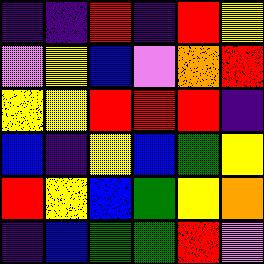[["indigo", "indigo", "red", "indigo", "red", "yellow"], ["violet", "yellow", "blue", "violet", "orange", "red"], ["yellow", "yellow", "red", "red", "red", "indigo"], ["blue", "indigo", "yellow", "blue", "green", "yellow"], ["red", "yellow", "blue", "green", "yellow", "orange"], ["indigo", "blue", "green", "green", "red", "violet"]]